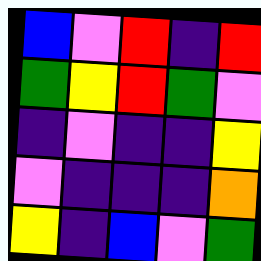[["blue", "violet", "red", "indigo", "red"], ["green", "yellow", "red", "green", "violet"], ["indigo", "violet", "indigo", "indigo", "yellow"], ["violet", "indigo", "indigo", "indigo", "orange"], ["yellow", "indigo", "blue", "violet", "green"]]